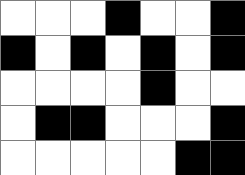[["white", "white", "white", "black", "white", "white", "black"], ["black", "white", "black", "white", "black", "white", "black"], ["white", "white", "white", "white", "black", "white", "white"], ["white", "black", "black", "white", "white", "white", "black"], ["white", "white", "white", "white", "white", "black", "black"]]